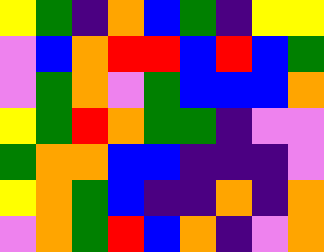[["yellow", "green", "indigo", "orange", "blue", "green", "indigo", "yellow", "yellow"], ["violet", "blue", "orange", "red", "red", "blue", "red", "blue", "green"], ["violet", "green", "orange", "violet", "green", "blue", "blue", "blue", "orange"], ["yellow", "green", "red", "orange", "green", "green", "indigo", "violet", "violet"], ["green", "orange", "orange", "blue", "blue", "indigo", "indigo", "indigo", "violet"], ["yellow", "orange", "green", "blue", "indigo", "indigo", "orange", "indigo", "orange"], ["violet", "orange", "green", "red", "blue", "orange", "indigo", "violet", "orange"]]